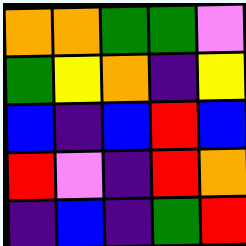[["orange", "orange", "green", "green", "violet"], ["green", "yellow", "orange", "indigo", "yellow"], ["blue", "indigo", "blue", "red", "blue"], ["red", "violet", "indigo", "red", "orange"], ["indigo", "blue", "indigo", "green", "red"]]